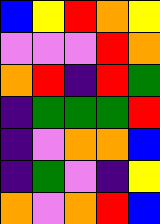[["blue", "yellow", "red", "orange", "yellow"], ["violet", "violet", "violet", "red", "orange"], ["orange", "red", "indigo", "red", "green"], ["indigo", "green", "green", "green", "red"], ["indigo", "violet", "orange", "orange", "blue"], ["indigo", "green", "violet", "indigo", "yellow"], ["orange", "violet", "orange", "red", "blue"]]